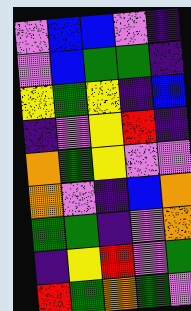[["violet", "blue", "blue", "violet", "indigo"], ["violet", "blue", "green", "green", "indigo"], ["yellow", "green", "yellow", "indigo", "blue"], ["indigo", "violet", "yellow", "red", "indigo"], ["orange", "green", "yellow", "violet", "violet"], ["orange", "violet", "indigo", "blue", "orange"], ["green", "green", "indigo", "violet", "orange"], ["indigo", "yellow", "red", "violet", "green"], ["red", "green", "orange", "green", "violet"]]